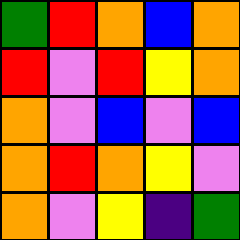[["green", "red", "orange", "blue", "orange"], ["red", "violet", "red", "yellow", "orange"], ["orange", "violet", "blue", "violet", "blue"], ["orange", "red", "orange", "yellow", "violet"], ["orange", "violet", "yellow", "indigo", "green"]]